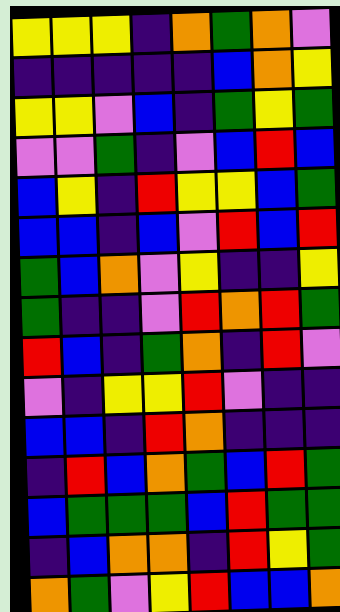[["yellow", "yellow", "yellow", "indigo", "orange", "green", "orange", "violet"], ["indigo", "indigo", "indigo", "indigo", "indigo", "blue", "orange", "yellow"], ["yellow", "yellow", "violet", "blue", "indigo", "green", "yellow", "green"], ["violet", "violet", "green", "indigo", "violet", "blue", "red", "blue"], ["blue", "yellow", "indigo", "red", "yellow", "yellow", "blue", "green"], ["blue", "blue", "indigo", "blue", "violet", "red", "blue", "red"], ["green", "blue", "orange", "violet", "yellow", "indigo", "indigo", "yellow"], ["green", "indigo", "indigo", "violet", "red", "orange", "red", "green"], ["red", "blue", "indigo", "green", "orange", "indigo", "red", "violet"], ["violet", "indigo", "yellow", "yellow", "red", "violet", "indigo", "indigo"], ["blue", "blue", "indigo", "red", "orange", "indigo", "indigo", "indigo"], ["indigo", "red", "blue", "orange", "green", "blue", "red", "green"], ["blue", "green", "green", "green", "blue", "red", "green", "green"], ["indigo", "blue", "orange", "orange", "indigo", "red", "yellow", "green"], ["orange", "green", "violet", "yellow", "red", "blue", "blue", "orange"]]